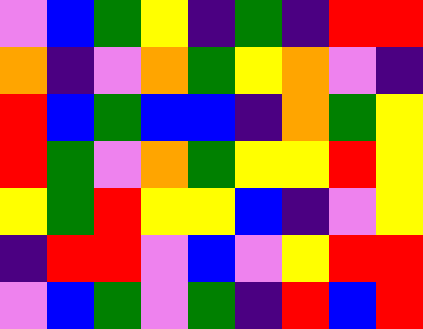[["violet", "blue", "green", "yellow", "indigo", "green", "indigo", "red", "red"], ["orange", "indigo", "violet", "orange", "green", "yellow", "orange", "violet", "indigo"], ["red", "blue", "green", "blue", "blue", "indigo", "orange", "green", "yellow"], ["red", "green", "violet", "orange", "green", "yellow", "yellow", "red", "yellow"], ["yellow", "green", "red", "yellow", "yellow", "blue", "indigo", "violet", "yellow"], ["indigo", "red", "red", "violet", "blue", "violet", "yellow", "red", "red"], ["violet", "blue", "green", "violet", "green", "indigo", "red", "blue", "red"]]